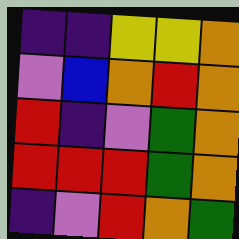[["indigo", "indigo", "yellow", "yellow", "orange"], ["violet", "blue", "orange", "red", "orange"], ["red", "indigo", "violet", "green", "orange"], ["red", "red", "red", "green", "orange"], ["indigo", "violet", "red", "orange", "green"]]